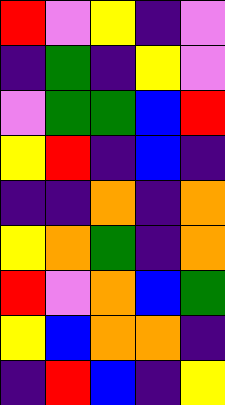[["red", "violet", "yellow", "indigo", "violet"], ["indigo", "green", "indigo", "yellow", "violet"], ["violet", "green", "green", "blue", "red"], ["yellow", "red", "indigo", "blue", "indigo"], ["indigo", "indigo", "orange", "indigo", "orange"], ["yellow", "orange", "green", "indigo", "orange"], ["red", "violet", "orange", "blue", "green"], ["yellow", "blue", "orange", "orange", "indigo"], ["indigo", "red", "blue", "indigo", "yellow"]]